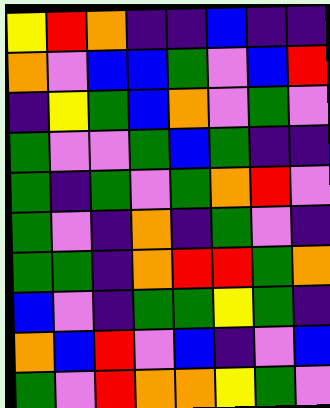[["yellow", "red", "orange", "indigo", "indigo", "blue", "indigo", "indigo"], ["orange", "violet", "blue", "blue", "green", "violet", "blue", "red"], ["indigo", "yellow", "green", "blue", "orange", "violet", "green", "violet"], ["green", "violet", "violet", "green", "blue", "green", "indigo", "indigo"], ["green", "indigo", "green", "violet", "green", "orange", "red", "violet"], ["green", "violet", "indigo", "orange", "indigo", "green", "violet", "indigo"], ["green", "green", "indigo", "orange", "red", "red", "green", "orange"], ["blue", "violet", "indigo", "green", "green", "yellow", "green", "indigo"], ["orange", "blue", "red", "violet", "blue", "indigo", "violet", "blue"], ["green", "violet", "red", "orange", "orange", "yellow", "green", "violet"]]